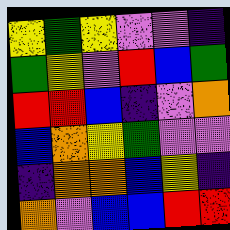[["yellow", "green", "yellow", "violet", "violet", "indigo"], ["green", "yellow", "violet", "red", "blue", "green"], ["red", "red", "blue", "indigo", "violet", "orange"], ["blue", "orange", "yellow", "green", "violet", "violet"], ["indigo", "orange", "orange", "blue", "yellow", "indigo"], ["orange", "violet", "blue", "blue", "red", "red"]]